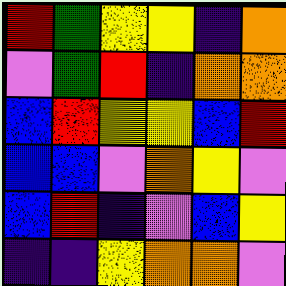[["red", "green", "yellow", "yellow", "indigo", "orange"], ["violet", "green", "red", "indigo", "orange", "orange"], ["blue", "red", "yellow", "yellow", "blue", "red"], ["blue", "blue", "violet", "orange", "yellow", "violet"], ["blue", "red", "indigo", "violet", "blue", "yellow"], ["indigo", "indigo", "yellow", "orange", "orange", "violet"]]